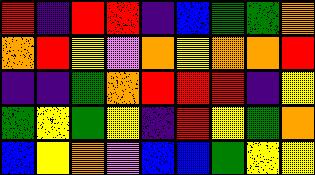[["red", "indigo", "red", "red", "indigo", "blue", "green", "green", "orange"], ["orange", "red", "yellow", "violet", "orange", "yellow", "orange", "orange", "red"], ["indigo", "indigo", "green", "orange", "red", "red", "red", "indigo", "yellow"], ["green", "yellow", "green", "yellow", "indigo", "red", "yellow", "green", "orange"], ["blue", "yellow", "orange", "violet", "blue", "blue", "green", "yellow", "yellow"]]